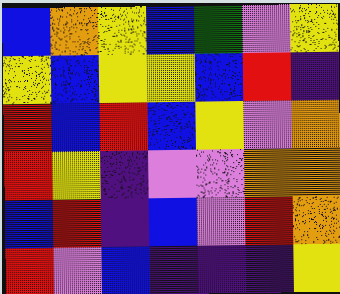[["blue", "orange", "yellow", "blue", "green", "violet", "yellow"], ["yellow", "blue", "yellow", "yellow", "blue", "red", "indigo"], ["red", "blue", "red", "blue", "yellow", "violet", "orange"], ["red", "yellow", "indigo", "violet", "violet", "orange", "orange"], ["blue", "red", "indigo", "blue", "violet", "red", "orange"], ["red", "violet", "blue", "indigo", "indigo", "indigo", "yellow"]]